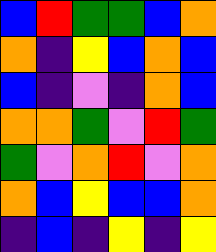[["blue", "red", "green", "green", "blue", "orange"], ["orange", "indigo", "yellow", "blue", "orange", "blue"], ["blue", "indigo", "violet", "indigo", "orange", "blue"], ["orange", "orange", "green", "violet", "red", "green"], ["green", "violet", "orange", "red", "violet", "orange"], ["orange", "blue", "yellow", "blue", "blue", "orange"], ["indigo", "blue", "indigo", "yellow", "indigo", "yellow"]]